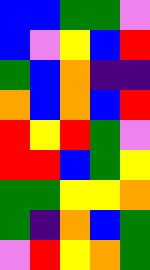[["blue", "blue", "green", "green", "violet"], ["blue", "violet", "yellow", "blue", "red"], ["green", "blue", "orange", "indigo", "indigo"], ["orange", "blue", "orange", "blue", "red"], ["red", "yellow", "red", "green", "violet"], ["red", "red", "blue", "green", "yellow"], ["green", "green", "yellow", "yellow", "orange"], ["green", "indigo", "orange", "blue", "green"], ["violet", "red", "yellow", "orange", "green"]]